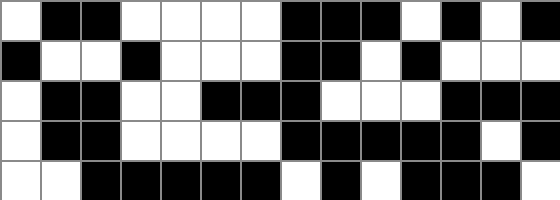[["white", "black", "black", "white", "white", "white", "white", "black", "black", "black", "white", "black", "white", "black"], ["black", "white", "white", "black", "white", "white", "white", "black", "black", "white", "black", "white", "white", "white"], ["white", "black", "black", "white", "white", "black", "black", "black", "white", "white", "white", "black", "black", "black"], ["white", "black", "black", "white", "white", "white", "white", "black", "black", "black", "black", "black", "white", "black"], ["white", "white", "black", "black", "black", "black", "black", "white", "black", "white", "black", "black", "black", "white"]]